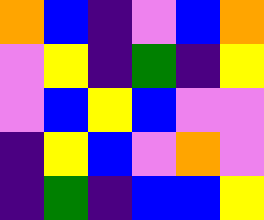[["orange", "blue", "indigo", "violet", "blue", "orange"], ["violet", "yellow", "indigo", "green", "indigo", "yellow"], ["violet", "blue", "yellow", "blue", "violet", "violet"], ["indigo", "yellow", "blue", "violet", "orange", "violet"], ["indigo", "green", "indigo", "blue", "blue", "yellow"]]